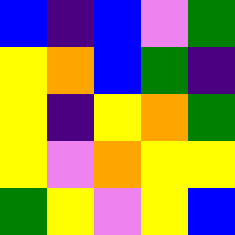[["blue", "indigo", "blue", "violet", "green"], ["yellow", "orange", "blue", "green", "indigo"], ["yellow", "indigo", "yellow", "orange", "green"], ["yellow", "violet", "orange", "yellow", "yellow"], ["green", "yellow", "violet", "yellow", "blue"]]